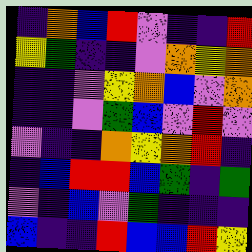[["indigo", "orange", "blue", "red", "violet", "indigo", "indigo", "red"], ["yellow", "green", "indigo", "indigo", "violet", "orange", "yellow", "orange"], ["indigo", "indigo", "violet", "yellow", "orange", "blue", "violet", "orange"], ["indigo", "indigo", "violet", "green", "blue", "violet", "red", "violet"], ["violet", "indigo", "indigo", "orange", "yellow", "orange", "red", "indigo"], ["indigo", "blue", "red", "red", "blue", "green", "indigo", "green"], ["violet", "indigo", "blue", "violet", "green", "indigo", "indigo", "indigo"], ["blue", "indigo", "indigo", "red", "blue", "blue", "red", "yellow"]]